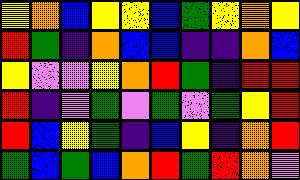[["yellow", "orange", "blue", "yellow", "yellow", "blue", "green", "yellow", "orange", "yellow"], ["red", "green", "indigo", "orange", "blue", "blue", "indigo", "indigo", "orange", "blue"], ["yellow", "violet", "violet", "yellow", "orange", "red", "green", "indigo", "red", "red"], ["red", "indigo", "violet", "green", "violet", "green", "violet", "green", "yellow", "red"], ["red", "blue", "yellow", "green", "indigo", "blue", "yellow", "indigo", "orange", "red"], ["green", "blue", "green", "blue", "orange", "red", "green", "red", "orange", "violet"]]